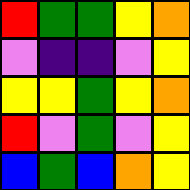[["red", "green", "green", "yellow", "orange"], ["violet", "indigo", "indigo", "violet", "yellow"], ["yellow", "yellow", "green", "yellow", "orange"], ["red", "violet", "green", "violet", "yellow"], ["blue", "green", "blue", "orange", "yellow"]]